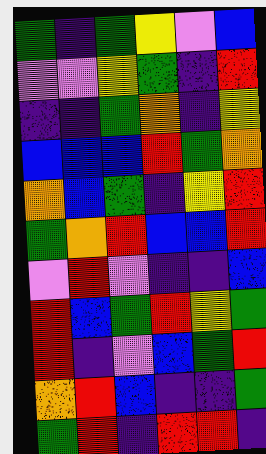[["green", "indigo", "green", "yellow", "violet", "blue"], ["violet", "violet", "yellow", "green", "indigo", "red"], ["indigo", "indigo", "green", "orange", "indigo", "yellow"], ["blue", "blue", "blue", "red", "green", "orange"], ["orange", "blue", "green", "indigo", "yellow", "red"], ["green", "orange", "red", "blue", "blue", "red"], ["violet", "red", "violet", "indigo", "indigo", "blue"], ["red", "blue", "green", "red", "yellow", "green"], ["red", "indigo", "violet", "blue", "green", "red"], ["orange", "red", "blue", "indigo", "indigo", "green"], ["green", "red", "indigo", "red", "red", "indigo"]]